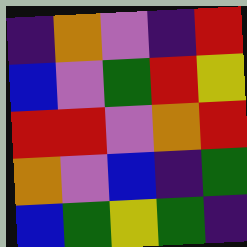[["indigo", "orange", "violet", "indigo", "red"], ["blue", "violet", "green", "red", "yellow"], ["red", "red", "violet", "orange", "red"], ["orange", "violet", "blue", "indigo", "green"], ["blue", "green", "yellow", "green", "indigo"]]